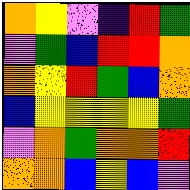[["orange", "yellow", "violet", "indigo", "red", "green"], ["violet", "green", "blue", "red", "red", "orange"], ["orange", "yellow", "red", "green", "blue", "orange"], ["blue", "yellow", "yellow", "yellow", "yellow", "green"], ["violet", "orange", "green", "orange", "orange", "red"], ["orange", "orange", "blue", "yellow", "blue", "violet"]]